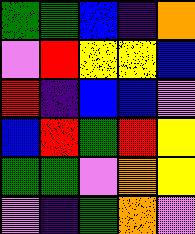[["green", "green", "blue", "indigo", "orange"], ["violet", "red", "yellow", "yellow", "blue"], ["red", "indigo", "blue", "blue", "violet"], ["blue", "red", "green", "red", "yellow"], ["green", "green", "violet", "orange", "yellow"], ["violet", "indigo", "green", "orange", "violet"]]